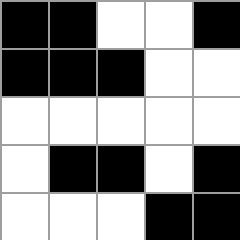[["black", "black", "white", "white", "black"], ["black", "black", "black", "white", "white"], ["white", "white", "white", "white", "white"], ["white", "black", "black", "white", "black"], ["white", "white", "white", "black", "black"]]